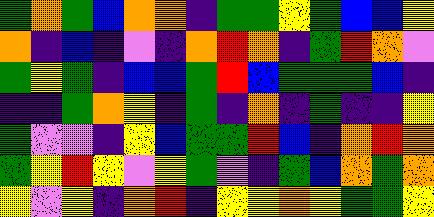[["green", "orange", "green", "blue", "orange", "orange", "indigo", "green", "green", "yellow", "green", "blue", "blue", "yellow"], ["orange", "indigo", "blue", "indigo", "violet", "indigo", "orange", "red", "orange", "indigo", "green", "red", "orange", "violet"], ["green", "yellow", "green", "indigo", "blue", "blue", "green", "red", "blue", "green", "green", "green", "blue", "indigo"], ["indigo", "indigo", "green", "orange", "yellow", "indigo", "green", "indigo", "orange", "indigo", "green", "indigo", "indigo", "yellow"], ["green", "violet", "violet", "indigo", "yellow", "blue", "green", "green", "red", "blue", "indigo", "orange", "red", "orange"], ["green", "yellow", "red", "yellow", "violet", "yellow", "green", "violet", "indigo", "green", "blue", "orange", "green", "orange"], ["yellow", "violet", "yellow", "indigo", "orange", "red", "indigo", "yellow", "yellow", "orange", "yellow", "green", "green", "yellow"]]